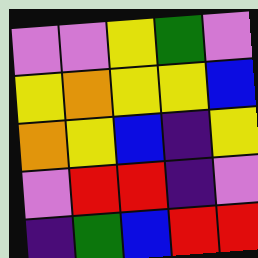[["violet", "violet", "yellow", "green", "violet"], ["yellow", "orange", "yellow", "yellow", "blue"], ["orange", "yellow", "blue", "indigo", "yellow"], ["violet", "red", "red", "indigo", "violet"], ["indigo", "green", "blue", "red", "red"]]